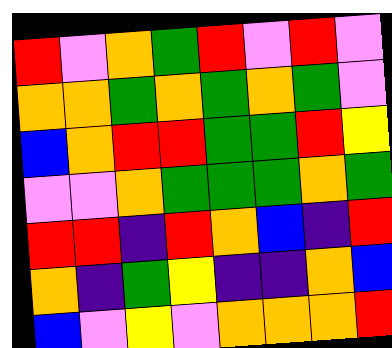[["red", "violet", "orange", "green", "red", "violet", "red", "violet"], ["orange", "orange", "green", "orange", "green", "orange", "green", "violet"], ["blue", "orange", "red", "red", "green", "green", "red", "yellow"], ["violet", "violet", "orange", "green", "green", "green", "orange", "green"], ["red", "red", "indigo", "red", "orange", "blue", "indigo", "red"], ["orange", "indigo", "green", "yellow", "indigo", "indigo", "orange", "blue"], ["blue", "violet", "yellow", "violet", "orange", "orange", "orange", "red"]]